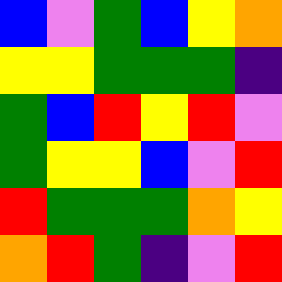[["blue", "violet", "green", "blue", "yellow", "orange"], ["yellow", "yellow", "green", "green", "green", "indigo"], ["green", "blue", "red", "yellow", "red", "violet"], ["green", "yellow", "yellow", "blue", "violet", "red"], ["red", "green", "green", "green", "orange", "yellow"], ["orange", "red", "green", "indigo", "violet", "red"]]